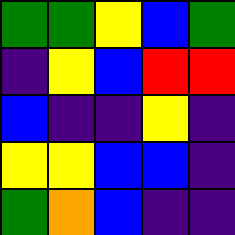[["green", "green", "yellow", "blue", "green"], ["indigo", "yellow", "blue", "red", "red"], ["blue", "indigo", "indigo", "yellow", "indigo"], ["yellow", "yellow", "blue", "blue", "indigo"], ["green", "orange", "blue", "indigo", "indigo"]]